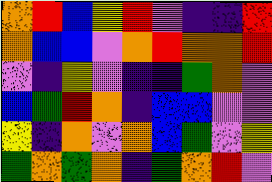[["orange", "red", "blue", "yellow", "red", "violet", "indigo", "indigo", "red"], ["orange", "blue", "blue", "violet", "orange", "red", "orange", "orange", "red"], ["violet", "indigo", "yellow", "violet", "indigo", "indigo", "green", "orange", "violet"], ["blue", "green", "red", "orange", "indigo", "blue", "blue", "violet", "violet"], ["yellow", "indigo", "orange", "violet", "orange", "blue", "green", "violet", "yellow"], ["green", "orange", "green", "orange", "indigo", "green", "orange", "red", "violet"]]